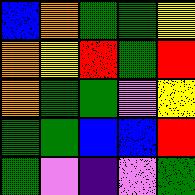[["blue", "orange", "green", "green", "yellow"], ["orange", "yellow", "red", "green", "red"], ["orange", "green", "green", "violet", "yellow"], ["green", "green", "blue", "blue", "red"], ["green", "violet", "indigo", "violet", "green"]]